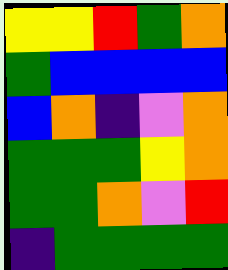[["yellow", "yellow", "red", "green", "orange"], ["green", "blue", "blue", "blue", "blue"], ["blue", "orange", "indigo", "violet", "orange"], ["green", "green", "green", "yellow", "orange"], ["green", "green", "orange", "violet", "red"], ["indigo", "green", "green", "green", "green"]]